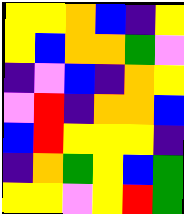[["yellow", "yellow", "orange", "blue", "indigo", "yellow"], ["yellow", "blue", "orange", "orange", "green", "violet"], ["indigo", "violet", "blue", "indigo", "orange", "yellow"], ["violet", "red", "indigo", "orange", "orange", "blue"], ["blue", "red", "yellow", "yellow", "yellow", "indigo"], ["indigo", "orange", "green", "yellow", "blue", "green"], ["yellow", "yellow", "violet", "yellow", "red", "green"]]